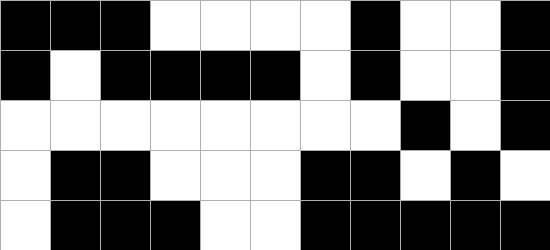[["black", "black", "black", "white", "white", "white", "white", "black", "white", "white", "black"], ["black", "white", "black", "black", "black", "black", "white", "black", "white", "white", "black"], ["white", "white", "white", "white", "white", "white", "white", "white", "black", "white", "black"], ["white", "black", "black", "white", "white", "white", "black", "black", "white", "black", "white"], ["white", "black", "black", "black", "white", "white", "black", "black", "black", "black", "black"]]